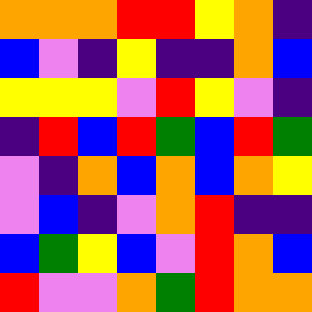[["orange", "orange", "orange", "red", "red", "yellow", "orange", "indigo"], ["blue", "violet", "indigo", "yellow", "indigo", "indigo", "orange", "blue"], ["yellow", "yellow", "yellow", "violet", "red", "yellow", "violet", "indigo"], ["indigo", "red", "blue", "red", "green", "blue", "red", "green"], ["violet", "indigo", "orange", "blue", "orange", "blue", "orange", "yellow"], ["violet", "blue", "indigo", "violet", "orange", "red", "indigo", "indigo"], ["blue", "green", "yellow", "blue", "violet", "red", "orange", "blue"], ["red", "violet", "violet", "orange", "green", "red", "orange", "orange"]]